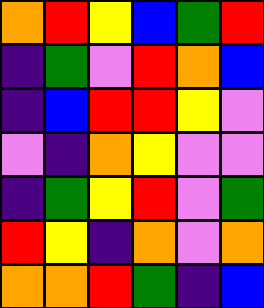[["orange", "red", "yellow", "blue", "green", "red"], ["indigo", "green", "violet", "red", "orange", "blue"], ["indigo", "blue", "red", "red", "yellow", "violet"], ["violet", "indigo", "orange", "yellow", "violet", "violet"], ["indigo", "green", "yellow", "red", "violet", "green"], ["red", "yellow", "indigo", "orange", "violet", "orange"], ["orange", "orange", "red", "green", "indigo", "blue"]]